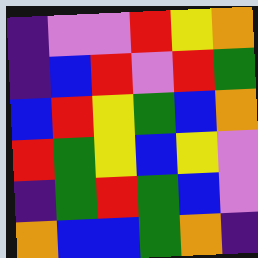[["indigo", "violet", "violet", "red", "yellow", "orange"], ["indigo", "blue", "red", "violet", "red", "green"], ["blue", "red", "yellow", "green", "blue", "orange"], ["red", "green", "yellow", "blue", "yellow", "violet"], ["indigo", "green", "red", "green", "blue", "violet"], ["orange", "blue", "blue", "green", "orange", "indigo"]]